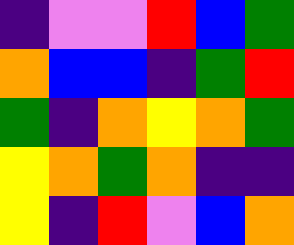[["indigo", "violet", "violet", "red", "blue", "green"], ["orange", "blue", "blue", "indigo", "green", "red"], ["green", "indigo", "orange", "yellow", "orange", "green"], ["yellow", "orange", "green", "orange", "indigo", "indigo"], ["yellow", "indigo", "red", "violet", "blue", "orange"]]